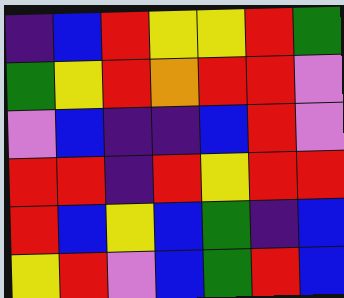[["indigo", "blue", "red", "yellow", "yellow", "red", "green"], ["green", "yellow", "red", "orange", "red", "red", "violet"], ["violet", "blue", "indigo", "indigo", "blue", "red", "violet"], ["red", "red", "indigo", "red", "yellow", "red", "red"], ["red", "blue", "yellow", "blue", "green", "indigo", "blue"], ["yellow", "red", "violet", "blue", "green", "red", "blue"]]